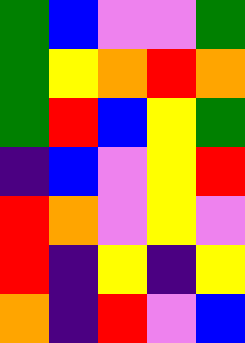[["green", "blue", "violet", "violet", "green"], ["green", "yellow", "orange", "red", "orange"], ["green", "red", "blue", "yellow", "green"], ["indigo", "blue", "violet", "yellow", "red"], ["red", "orange", "violet", "yellow", "violet"], ["red", "indigo", "yellow", "indigo", "yellow"], ["orange", "indigo", "red", "violet", "blue"]]